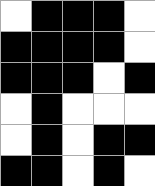[["white", "black", "black", "black", "white"], ["black", "black", "black", "black", "white"], ["black", "black", "black", "white", "black"], ["white", "black", "white", "white", "white"], ["white", "black", "white", "black", "black"], ["black", "black", "white", "black", "white"]]